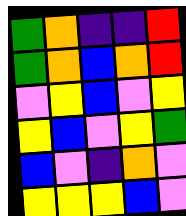[["green", "orange", "indigo", "indigo", "red"], ["green", "orange", "blue", "orange", "red"], ["violet", "yellow", "blue", "violet", "yellow"], ["yellow", "blue", "violet", "yellow", "green"], ["blue", "violet", "indigo", "orange", "violet"], ["yellow", "yellow", "yellow", "blue", "violet"]]